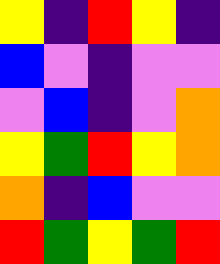[["yellow", "indigo", "red", "yellow", "indigo"], ["blue", "violet", "indigo", "violet", "violet"], ["violet", "blue", "indigo", "violet", "orange"], ["yellow", "green", "red", "yellow", "orange"], ["orange", "indigo", "blue", "violet", "violet"], ["red", "green", "yellow", "green", "red"]]